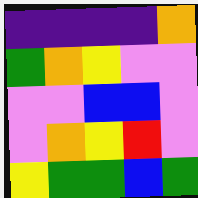[["indigo", "indigo", "indigo", "indigo", "orange"], ["green", "orange", "yellow", "violet", "violet"], ["violet", "violet", "blue", "blue", "violet"], ["violet", "orange", "yellow", "red", "violet"], ["yellow", "green", "green", "blue", "green"]]